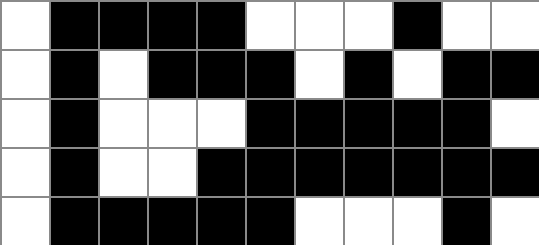[["white", "black", "black", "black", "black", "white", "white", "white", "black", "white", "white"], ["white", "black", "white", "black", "black", "black", "white", "black", "white", "black", "black"], ["white", "black", "white", "white", "white", "black", "black", "black", "black", "black", "white"], ["white", "black", "white", "white", "black", "black", "black", "black", "black", "black", "black"], ["white", "black", "black", "black", "black", "black", "white", "white", "white", "black", "white"]]